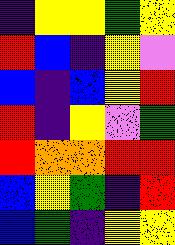[["indigo", "yellow", "yellow", "green", "yellow"], ["red", "blue", "indigo", "yellow", "violet"], ["blue", "indigo", "blue", "yellow", "red"], ["red", "indigo", "yellow", "violet", "green"], ["red", "orange", "orange", "red", "red"], ["blue", "yellow", "green", "indigo", "red"], ["blue", "green", "indigo", "yellow", "yellow"]]